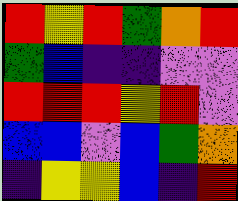[["red", "yellow", "red", "green", "orange", "red"], ["green", "blue", "indigo", "indigo", "violet", "violet"], ["red", "red", "red", "yellow", "red", "violet"], ["blue", "blue", "violet", "blue", "green", "orange"], ["indigo", "yellow", "yellow", "blue", "indigo", "red"]]